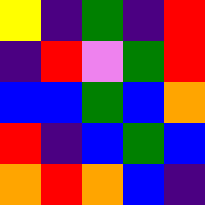[["yellow", "indigo", "green", "indigo", "red"], ["indigo", "red", "violet", "green", "red"], ["blue", "blue", "green", "blue", "orange"], ["red", "indigo", "blue", "green", "blue"], ["orange", "red", "orange", "blue", "indigo"]]